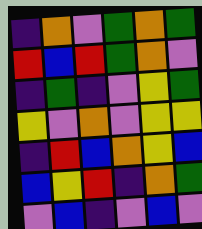[["indigo", "orange", "violet", "green", "orange", "green"], ["red", "blue", "red", "green", "orange", "violet"], ["indigo", "green", "indigo", "violet", "yellow", "green"], ["yellow", "violet", "orange", "violet", "yellow", "yellow"], ["indigo", "red", "blue", "orange", "yellow", "blue"], ["blue", "yellow", "red", "indigo", "orange", "green"], ["violet", "blue", "indigo", "violet", "blue", "violet"]]